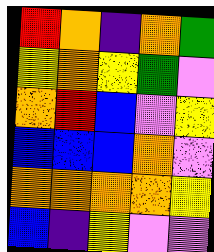[["red", "orange", "indigo", "orange", "green"], ["yellow", "orange", "yellow", "green", "violet"], ["orange", "red", "blue", "violet", "yellow"], ["blue", "blue", "blue", "orange", "violet"], ["orange", "orange", "orange", "orange", "yellow"], ["blue", "indigo", "yellow", "violet", "violet"]]